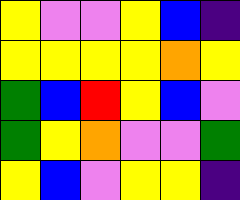[["yellow", "violet", "violet", "yellow", "blue", "indigo"], ["yellow", "yellow", "yellow", "yellow", "orange", "yellow"], ["green", "blue", "red", "yellow", "blue", "violet"], ["green", "yellow", "orange", "violet", "violet", "green"], ["yellow", "blue", "violet", "yellow", "yellow", "indigo"]]